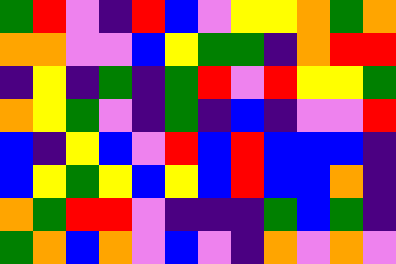[["green", "red", "violet", "indigo", "red", "blue", "violet", "yellow", "yellow", "orange", "green", "orange"], ["orange", "orange", "violet", "violet", "blue", "yellow", "green", "green", "indigo", "orange", "red", "red"], ["indigo", "yellow", "indigo", "green", "indigo", "green", "red", "violet", "red", "yellow", "yellow", "green"], ["orange", "yellow", "green", "violet", "indigo", "green", "indigo", "blue", "indigo", "violet", "violet", "red"], ["blue", "indigo", "yellow", "blue", "violet", "red", "blue", "red", "blue", "blue", "blue", "indigo"], ["blue", "yellow", "green", "yellow", "blue", "yellow", "blue", "red", "blue", "blue", "orange", "indigo"], ["orange", "green", "red", "red", "violet", "indigo", "indigo", "indigo", "green", "blue", "green", "indigo"], ["green", "orange", "blue", "orange", "violet", "blue", "violet", "indigo", "orange", "violet", "orange", "violet"]]